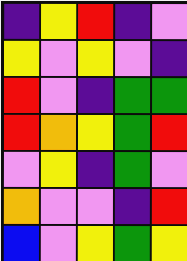[["indigo", "yellow", "red", "indigo", "violet"], ["yellow", "violet", "yellow", "violet", "indigo"], ["red", "violet", "indigo", "green", "green"], ["red", "orange", "yellow", "green", "red"], ["violet", "yellow", "indigo", "green", "violet"], ["orange", "violet", "violet", "indigo", "red"], ["blue", "violet", "yellow", "green", "yellow"]]